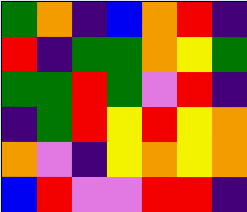[["green", "orange", "indigo", "blue", "orange", "red", "indigo"], ["red", "indigo", "green", "green", "orange", "yellow", "green"], ["green", "green", "red", "green", "violet", "red", "indigo"], ["indigo", "green", "red", "yellow", "red", "yellow", "orange"], ["orange", "violet", "indigo", "yellow", "orange", "yellow", "orange"], ["blue", "red", "violet", "violet", "red", "red", "indigo"]]